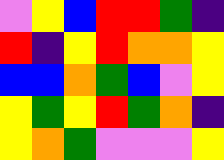[["violet", "yellow", "blue", "red", "red", "green", "indigo"], ["red", "indigo", "yellow", "red", "orange", "orange", "yellow"], ["blue", "blue", "orange", "green", "blue", "violet", "yellow"], ["yellow", "green", "yellow", "red", "green", "orange", "indigo"], ["yellow", "orange", "green", "violet", "violet", "violet", "yellow"]]